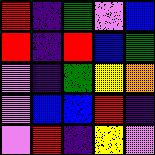[["red", "indigo", "green", "violet", "blue"], ["red", "indigo", "red", "blue", "green"], ["violet", "indigo", "green", "yellow", "orange"], ["violet", "blue", "blue", "red", "indigo"], ["violet", "red", "indigo", "yellow", "violet"]]